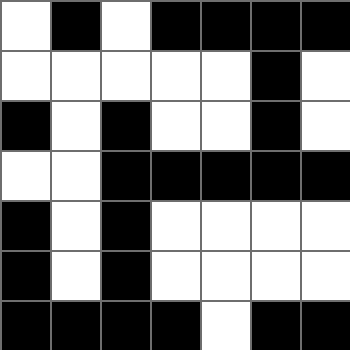[["white", "black", "white", "black", "black", "black", "black"], ["white", "white", "white", "white", "white", "black", "white"], ["black", "white", "black", "white", "white", "black", "white"], ["white", "white", "black", "black", "black", "black", "black"], ["black", "white", "black", "white", "white", "white", "white"], ["black", "white", "black", "white", "white", "white", "white"], ["black", "black", "black", "black", "white", "black", "black"]]